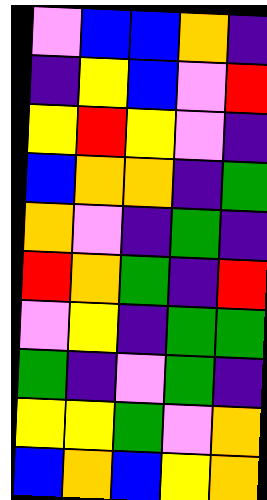[["violet", "blue", "blue", "orange", "indigo"], ["indigo", "yellow", "blue", "violet", "red"], ["yellow", "red", "yellow", "violet", "indigo"], ["blue", "orange", "orange", "indigo", "green"], ["orange", "violet", "indigo", "green", "indigo"], ["red", "orange", "green", "indigo", "red"], ["violet", "yellow", "indigo", "green", "green"], ["green", "indigo", "violet", "green", "indigo"], ["yellow", "yellow", "green", "violet", "orange"], ["blue", "orange", "blue", "yellow", "orange"]]